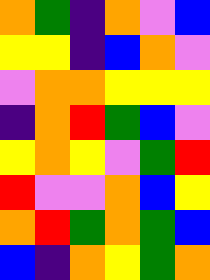[["orange", "green", "indigo", "orange", "violet", "blue"], ["yellow", "yellow", "indigo", "blue", "orange", "violet"], ["violet", "orange", "orange", "yellow", "yellow", "yellow"], ["indigo", "orange", "red", "green", "blue", "violet"], ["yellow", "orange", "yellow", "violet", "green", "red"], ["red", "violet", "violet", "orange", "blue", "yellow"], ["orange", "red", "green", "orange", "green", "blue"], ["blue", "indigo", "orange", "yellow", "green", "orange"]]